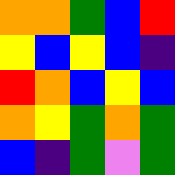[["orange", "orange", "green", "blue", "red"], ["yellow", "blue", "yellow", "blue", "indigo"], ["red", "orange", "blue", "yellow", "blue"], ["orange", "yellow", "green", "orange", "green"], ["blue", "indigo", "green", "violet", "green"]]